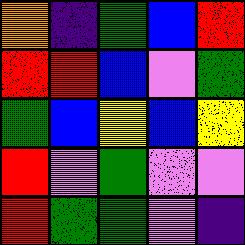[["orange", "indigo", "green", "blue", "red"], ["red", "red", "blue", "violet", "green"], ["green", "blue", "yellow", "blue", "yellow"], ["red", "violet", "green", "violet", "violet"], ["red", "green", "green", "violet", "indigo"]]